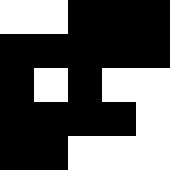[["white", "white", "black", "black", "black"], ["black", "black", "black", "black", "black"], ["black", "white", "black", "white", "white"], ["black", "black", "black", "black", "white"], ["black", "black", "white", "white", "white"]]